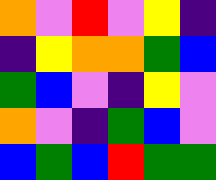[["orange", "violet", "red", "violet", "yellow", "indigo"], ["indigo", "yellow", "orange", "orange", "green", "blue"], ["green", "blue", "violet", "indigo", "yellow", "violet"], ["orange", "violet", "indigo", "green", "blue", "violet"], ["blue", "green", "blue", "red", "green", "green"]]